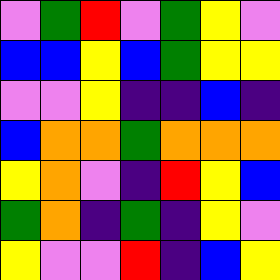[["violet", "green", "red", "violet", "green", "yellow", "violet"], ["blue", "blue", "yellow", "blue", "green", "yellow", "yellow"], ["violet", "violet", "yellow", "indigo", "indigo", "blue", "indigo"], ["blue", "orange", "orange", "green", "orange", "orange", "orange"], ["yellow", "orange", "violet", "indigo", "red", "yellow", "blue"], ["green", "orange", "indigo", "green", "indigo", "yellow", "violet"], ["yellow", "violet", "violet", "red", "indigo", "blue", "yellow"]]